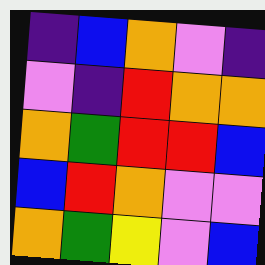[["indigo", "blue", "orange", "violet", "indigo"], ["violet", "indigo", "red", "orange", "orange"], ["orange", "green", "red", "red", "blue"], ["blue", "red", "orange", "violet", "violet"], ["orange", "green", "yellow", "violet", "blue"]]